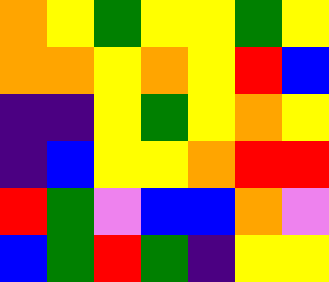[["orange", "yellow", "green", "yellow", "yellow", "green", "yellow"], ["orange", "orange", "yellow", "orange", "yellow", "red", "blue"], ["indigo", "indigo", "yellow", "green", "yellow", "orange", "yellow"], ["indigo", "blue", "yellow", "yellow", "orange", "red", "red"], ["red", "green", "violet", "blue", "blue", "orange", "violet"], ["blue", "green", "red", "green", "indigo", "yellow", "yellow"]]